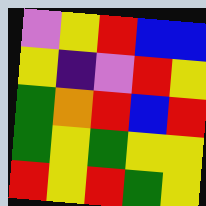[["violet", "yellow", "red", "blue", "blue"], ["yellow", "indigo", "violet", "red", "yellow"], ["green", "orange", "red", "blue", "red"], ["green", "yellow", "green", "yellow", "yellow"], ["red", "yellow", "red", "green", "yellow"]]